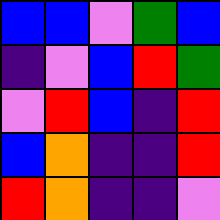[["blue", "blue", "violet", "green", "blue"], ["indigo", "violet", "blue", "red", "green"], ["violet", "red", "blue", "indigo", "red"], ["blue", "orange", "indigo", "indigo", "red"], ["red", "orange", "indigo", "indigo", "violet"]]